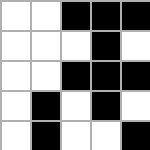[["white", "white", "black", "black", "black"], ["white", "white", "white", "black", "white"], ["white", "white", "black", "black", "black"], ["white", "black", "white", "black", "white"], ["white", "black", "white", "white", "black"]]